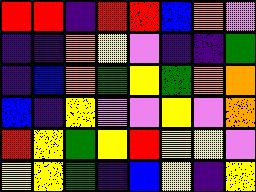[["red", "red", "indigo", "red", "red", "blue", "orange", "violet"], ["indigo", "indigo", "orange", "yellow", "violet", "indigo", "indigo", "green"], ["indigo", "blue", "orange", "green", "yellow", "green", "orange", "orange"], ["blue", "indigo", "yellow", "violet", "violet", "yellow", "violet", "orange"], ["red", "yellow", "green", "yellow", "red", "yellow", "yellow", "violet"], ["yellow", "yellow", "green", "indigo", "blue", "yellow", "indigo", "yellow"]]